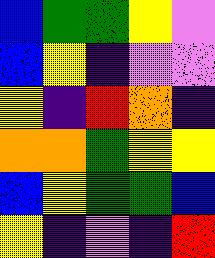[["blue", "green", "green", "yellow", "violet"], ["blue", "yellow", "indigo", "violet", "violet"], ["yellow", "indigo", "red", "orange", "indigo"], ["orange", "orange", "green", "yellow", "yellow"], ["blue", "yellow", "green", "green", "blue"], ["yellow", "indigo", "violet", "indigo", "red"]]